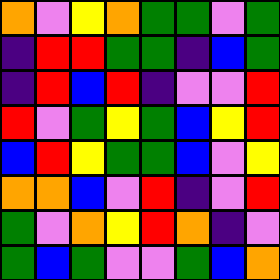[["orange", "violet", "yellow", "orange", "green", "green", "violet", "green"], ["indigo", "red", "red", "green", "green", "indigo", "blue", "green"], ["indigo", "red", "blue", "red", "indigo", "violet", "violet", "red"], ["red", "violet", "green", "yellow", "green", "blue", "yellow", "red"], ["blue", "red", "yellow", "green", "green", "blue", "violet", "yellow"], ["orange", "orange", "blue", "violet", "red", "indigo", "violet", "red"], ["green", "violet", "orange", "yellow", "red", "orange", "indigo", "violet"], ["green", "blue", "green", "violet", "violet", "green", "blue", "orange"]]